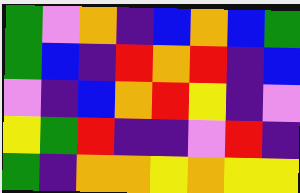[["green", "violet", "orange", "indigo", "blue", "orange", "blue", "green"], ["green", "blue", "indigo", "red", "orange", "red", "indigo", "blue"], ["violet", "indigo", "blue", "orange", "red", "yellow", "indigo", "violet"], ["yellow", "green", "red", "indigo", "indigo", "violet", "red", "indigo"], ["green", "indigo", "orange", "orange", "yellow", "orange", "yellow", "yellow"]]